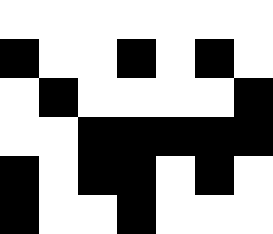[["white", "white", "white", "white", "white", "white", "white"], ["black", "white", "white", "black", "white", "black", "white"], ["white", "black", "white", "white", "white", "white", "black"], ["white", "white", "black", "black", "black", "black", "black"], ["black", "white", "black", "black", "white", "black", "white"], ["black", "white", "white", "black", "white", "white", "white"]]